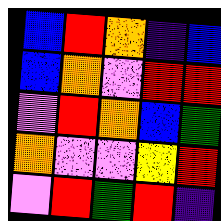[["blue", "red", "orange", "indigo", "blue"], ["blue", "orange", "violet", "red", "red"], ["violet", "red", "orange", "blue", "green"], ["orange", "violet", "violet", "yellow", "red"], ["violet", "red", "green", "red", "indigo"]]